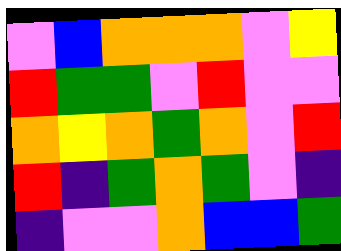[["violet", "blue", "orange", "orange", "orange", "violet", "yellow"], ["red", "green", "green", "violet", "red", "violet", "violet"], ["orange", "yellow", "orange", "green", "orange", "violet", "red"], ["red", "indigo", "green", "orange", "green", "violet", "indigo"], ["indigo", "violet", "violet", "orange", "blue", "blue", "green"]]